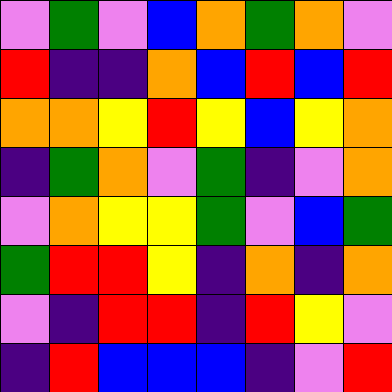[["violet", "green", "violet", "blue", "orange", "green", "orange", "violet"], ["red", "indigo", "indigo", "orange", "blue", "red", "blue", "red"], ["orange", "orange", "yellow", "red", "yellow", "blue", "yellow", "orange"], ["indigo", "green", "orange", "violet", "green", "indigo", "violet", "orange"], ["violet", "orange", "yellow", "yellow", "green", "violet", "blue", "green"], ["green", "red", "red", "yellow", "indigo", "orange", "indigo", "orange"], ["violet", "indigo", "red", "red", "indigo", "red", "yellow", "violet"], ["indigo", "red", "blue", "blue", "blue", "indigo", "violet", "red"]]